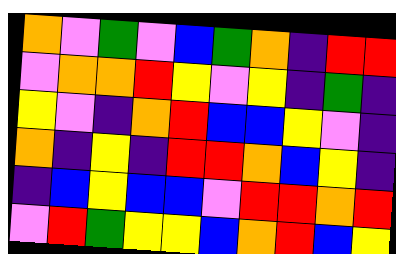[["orange", "violet", "green", "violet", "blue", "green", "orange", "indigo", "red", "red"], ["violet", "orange", "orange", "red", "yellow", "violet", "yellow", "indigo", "green", "indigo"], ["yellow", "violet", "indigo", "orange", "red", "blue", "blue", "yellow", "violet", "indigo"], ["orange", "indigo", "yellow", "indigo", "red", "red", "orange", "blue", "yellow", "indigo"], ["indigo", "blue", "yellow", "blue", "blue", "violet", "red", "red", "orange", "red"], ["violet", "red", "green", "yellow", "yellow", "blue", "orange", "red", "blue", "yellow"]]